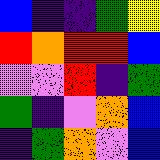[["blue", "indigo", "indigo", "green", "yellow"], ["red", "orange", "red", "red", "blue"], ["violet", "violet", "red", "indigo", "green"], ["green", "indigo", "violet", "orange", "blue"], ["indigo", "green", "orange", "violet", "blue"]]